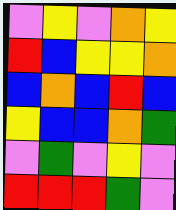[["violet", "yellow", "violet", "orange", "yellow"], ["red", "blue", "yellow", "yellow", "orange"], ["blue", "orange", "blue", "red", "blue"], ["yellow", "blue", "blue", "orange", "green"], ["violet", "green", "violet", "yellow", "violet"], ["red", "red", "red", "green", "violet"]]